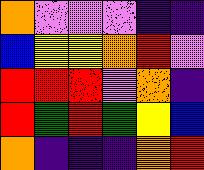[["orange", "violet", "violet", "violet", "indigo", "indigo"], ["blue", "yellow", "yellow", "orange", "red", "violet"], ["red", "red", "red", "violet", "orange", "indigo"], ["red", "green", "red", "green", "yellow", "blue"], ["orange", "indigo", "indigo", "indigo", "orange", "red"]]